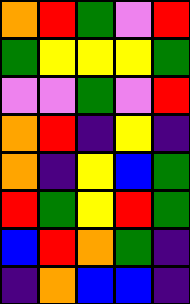[["orange", "red", "green", "violet", "red"], ["green", "yellow", "yellow", "yellow", "green"], ["violet", "violet", "green", "violet", "red"], ["orange", "red", "indigo", "yellow", "indigo"], ["orange", "indigo", "yellow", "blue", "green"], ["red", "green", "yellow", "red", "green"], ["blue", "red", "orange", "green", "indigo"], ["indigo", "orange", "blue", "blue", "indigo"]]